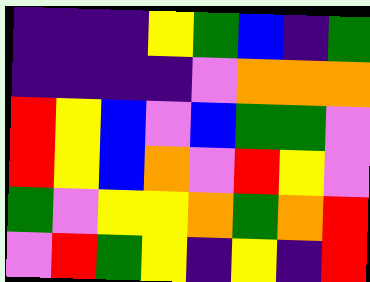[["indigo", "indigo", "indigo", "yellow", "green", "blue", "indigo", "green"], ["indigo", "indigo", "indigo", "indigo", "violet", "orange", "orange", "orange"], ["red", "yellow", "blue", "violet", "blue", "green", "green", "violet"], ["red", "yellow", "blue", "orange", "violet", "red", "yellow", "violet"], ["green", "violet", "yellow", "yellow", "orange", "green", "orange", "red"], ["violet", "red", "green", "yellow", "indigo", "yellow", "indigo", "red"]]